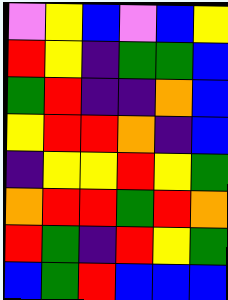[["violet", "yellow", "blue", "violet", "blue", "yellow"], ["red", "yellow", "indigo", "green", "green", "blue"], ["green", "red", "indigo", "indigo", "orange", "blue"], ["yellow", "red", "red", "orange", "indigo", "blue"], ["indigo", "yellow", "yellow", "red", "yellow", "green"], ["orange", "red", "red", "green", "red", "orange"], ["red", "green", "indigo", "red", "yellow", "green"], ["blue", "green", "red", "blue", "blue", "blue"]]